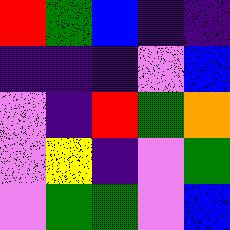[["red", "green", "blue", "indigo", "indigo"], ["indigo", "indigo", "indigo", "violet", "blue"], ["violet", "indigo", "red", "green", "orange"], ["violet", "yellow", "indigo", "violet", "green"], ["violet", "green", "green", "violet", "blue"]]